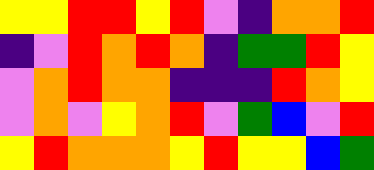[["yellow", "yellow", "red", "red", "yellow", "red", "violet", "indigo", "orange", "orange", "red"], ["indigo", "violet", "red", "orange", "red", "orange", "indigo", "green", "green", "red", "yellow"], ["violet", "orange", "red", "orange", "orange", "indigo", "indigo", "indigo", "red", "orange", "yellow"], ["violet", "orange", "violet", "yellow", "orange", "red", "violet", "green", "blue", "violet", "red"], ["yellow", "red", "orange", "orange", "orange", "yellow", "red", "yellow", "yellow", "blue", "green"]]